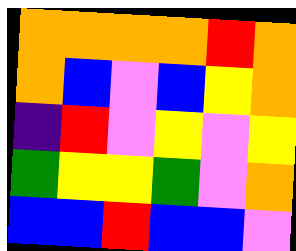[["orange", "orange", "orange", "orange", "red", "orange"], ["orange", "blue", "violet", "blue", "yellow", "orange"], ["indigo", "red", "violet", "yellow", "violet", "yellow"], ["green", "yellow", "yellow", "green", "violet", "orange"], ["blue", "blue", "red", "blue", "blue", "violet"]]